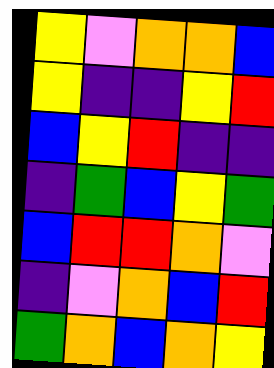[["yellow", "violet", "orange", "orange", "blue"], ["yellow", "indigo", "indigo", "yellow", "red"], ["blue", "yellow", "red", "indigo", "indigo"], ["indigo", "green", "blue", "yellow", "green"], ["blue", "red", "red", "orange", "violet"], ["indigo", "violet", "orange", "blue", "red"], ["green", "orange", "blue", "orange", "yellow"]]